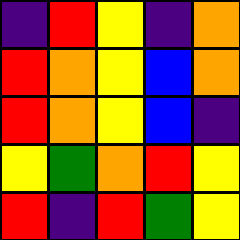[["indigo", "red", "yellow", "indigo", "orange"], ["red", "orange", "yellow", "blue", "orange"], ["red", "orange", "yellow", "blue", "indigo"], ["yellow", "green", "orange", "red", "yellow"], ["red", "indigo", "red", "green", "yellow"]]